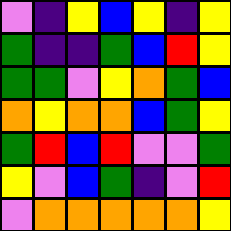[["violet", "indigo", "yellow", "blue", "yellow", "indigo", "yellow"], ["green", "indigo", "indigo", "green", "blue", "red", "yellow"], ["green", "green", "violet", "yellow", "orange", "green", "blue"], ["orange", "yellow", "orange", "orange", "blue", "green", "yellow"], ["green", "red", "blue", "red", "violet", "violet", "green"], ["yellow", "violet", "blue", "green", "indigo", "violet", "red"], ["violet", "orange", "orange", "orange", "orange", "orange", "yellow"]]